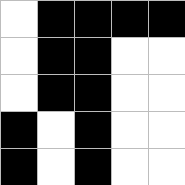[["white", "black", "black", "black", "black"], ["white", "black", "black", "white", "white"], ["white", "black", "black", "white", "white"], ["black", "white", "black", "white", "white"], ["black", "white", "black", "white", "white"]]